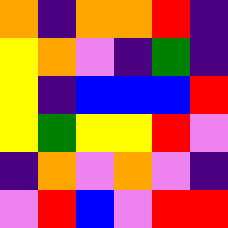[["orange", "indigo", "orange", "orange", "red", "indigo"], ["yellow", "orange", "violet", "indigo", "green", "indigo"], ["yellow", "indigo", "blue", "blue", "blue", "red"], ["yellow", "green", "yellow", "yellow", "red", "violet"], ["indigo", "orange", "violet", "orange", "violet", "indigo"], ["violet", "red", "blue", "violet", "red", "red"]]